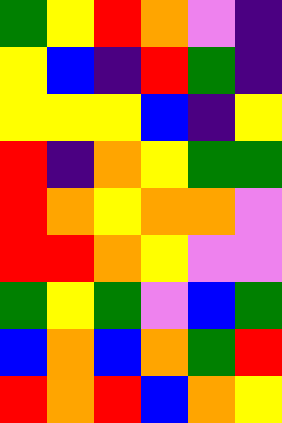[["green", "yellow", "red", "orange", "violet", "indigo"], ["yellow", "blue", "indigo", "red", "green", "indigo"], ["yellow", "yellow", "yellow", "blue", "indigo", "yellow"], ["red", "indigo", "orange", "yellow", "green", "green"], ["red", "orange", "yellow", "orange", "orange", "violet"], ["red", "red", "orange", "yellow", "violet", "violet"], ["green", "yellow", "green", "violet", "blue", "green"], ["blue", "orange", "blue", "orange", "green", "red"], ["red", "orange", "red", "blue", "orange", "yellow"]]